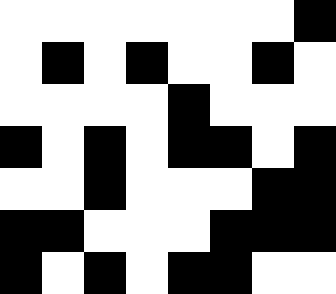[["white", "white", "white", "white", "white", "white", "white", "black"], ["white", "black", "white", "black", "white", "white", "black", "white"], ["white", "white", "white", "white", "black", "white", "white", "white"], ["black", "white", "black", "white", "black", "black", "white", "black"], ["white", "white", "black", "white", "white", "white", "black", "black"], ["black", "black", "white", "white", "white", "black", "black", "black"], ["black", "white", "black", "white", "black", "black", "white", "white"]]